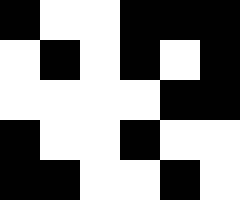[["black", "white", "white", "black", "black", "black"], ["white", "black", "white", "black", "white", "black"], ["white", "white", "white", "white", "black", "black"], ["black", "white", "white", "black", "white", "white"], ["black", "black", "white", "white", "black", "white"]]